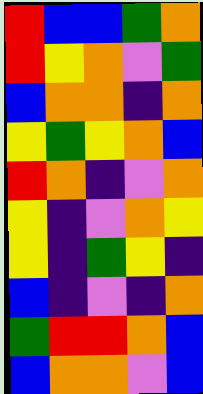[["red", "blue", "blue", "green", "orange"], ["red", "yellow", "orange", "violet", "green"], ["blue", "orange", "orange", "indigo", "orange"], ["yellow", "green", "yellow", "orange", "blue"], ["red", "orange", "indigo", "violet", "orange"], ["yellow", "indigo", "violet", "orange", "yellow"], ["yellow", "indigo", "green", "yellow", "indigo"], ["blue", "indigo", "violet", "indigo", "orange"], ["green", "red", "red", "orange", "blue"], ["blue", "orange", "orange", "violet", "blue"]]